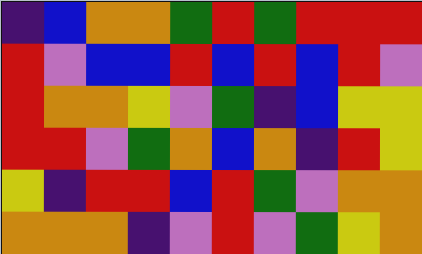[["indigo", "blue", "orange", "orange", "green", "red", "green", "red", "red", "red"], ["red", "violet", "blue", "blue", "red", "blue", "red", "blue", "red", "violet"], ["red", "orange", "orange", "yellow", "violet", "green", "indigo", "blue", "yellow", "yellow"], ["red", "red", "violet", "green", "orange", "blue", "orange", "indigo", "red", "yellow"], ["yellow", "indigo", "red", "red", "blue", "red", "green", "violet", "orange", "orange"], ["orange", "orange", "orange", "indigo", "violet", "red", "violet", "green", "yellow", "orange"]]